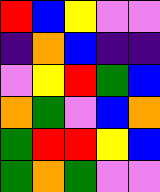[["red", "blue", "yellow", "violet", "violet"], ["indigo", "orange", "blue", "indigo", "indigo"], ["violet", "yellow", "red", "green", "blue"], ["orange", "green", "violet", "blue", "orange"], ["green", "red", "red", "yellow", "blue"], ["green", "orange", "green", "violet", "violet"]]